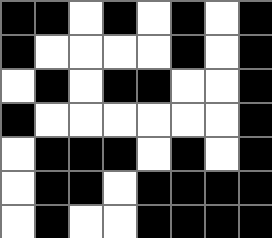[["black", "black", "white", "black", "white", "black", "white", "black"], ["black", "white", "white", "white", "white", "black", "white", "black"], ["white", "black", "white", "black", "black", "white", "white", "black"], ["black", "white", "white", "white", "white", "white", "white", "black"], ["white", "black", "black", "black", "white", "black", "white", "black"], ["white", "black", "black", "white", "black", "black", "black", "black"], ["white", "black", "white", "white", "black", "black", "black", "black"]]